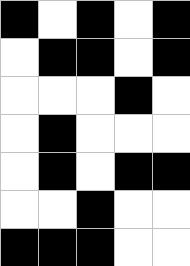[["black", "white", "black", "white", "black"], ["white", "black", "black", "white", "black"], ["white", "white", "white", "black", "white"], ["white", "black", "white", "white", "white"], ["white", "black", "white", "black", "black"], ["white", "white", "black", "white", "white"], ["black", "black", "black", "white", "white"]]